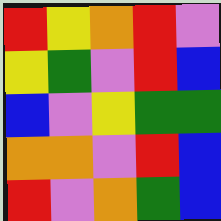[["red", "yellow", "orange", "red", "violet"], ["yellow", "green", "violet", "red", "blue"], ["blue", "violet", "yellow", "green", "green"], ["orange", "orange", "violet", "red", "blue"], ["red", "violet", "orange", "green", "blue"]]